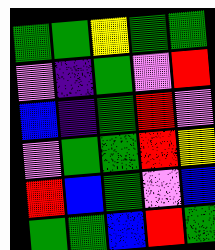[["green", "green", "yellow", "green", "green"], ["violet", "indigo", "green", "violet", "red"], ["blue", "indigo", "green", "red", "violet"], ["violet", "green", "green", "red", "yellow"], ["red", "blue", "green", "violet", "blue"], ["green", "green", "blue", "red", "green"]]